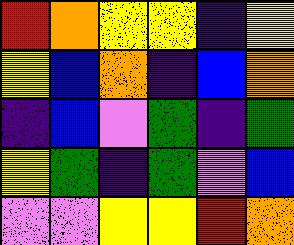[["red", "orange", "yellow", "yellow", "indigo", "yellow"], ["yellow", "blue", "orange", "indigo", "blue", "orange"], ["indigo", "blue", "violet", "green", "indigo", "green"], ["yellow", "green", "indigo", "green", "violet", "blue"], ["violet", "violet", "yellow", "yellow", "red", "orange"]]